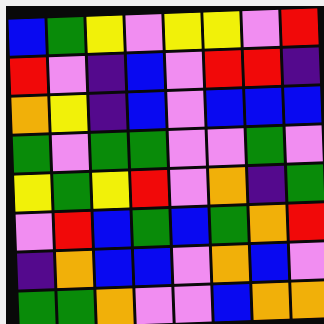[["blue", "green", "yellow", "violet", "yellow", "yellow", "violet", "red"], ["red", "violet", "indigo", "blue", "violet", "red", "red", "indigo"], ["orange", "yellow", "indigo", "blue", "violet", "blue", "blue", "blue"], ["green", "violet", "green", "green", "violet", "violet", "green", "violet"], ["yellow", "green", "yellow", "red", "violet", "orange", "indigo", "green"], ["violet", "red", "blue", "green", "blue", "green", "orange", "red"], ["indigo", "orange", "blue", "blue", "violet", "orange", "blue", "violet"], ["green", "green", "orange", "violet", "violet", "blue", "orange", "orange"]]